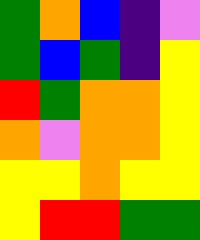[["green", "orange", "blue", "indigo", "violet"], ["green", "blue", "green", "indigo", "yellow"], ["red", "green", "orange", "orange", "yellow"], ["orange", "violet", "orange", "orange", "yellow"], ["yellow", "yellow", "orange", "yellow", "yellow"], ["yellow", "red", "red", "green", "green"]]